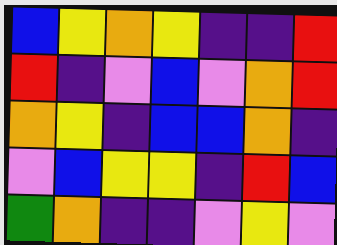[["blue", "yellow", "orange", "yellow", "indigo", "indigo", "red"], ["red", "indigo", "violet", "blue", "violet", "orange", "red"], ["orange", "yellow", "indigo", "blue", "blue", "orange", "indigo"], ["violet", "blue", "yellow", "yellow", "indigo", "red", "blue"], ["green", "orange", "indigo", "indigo", "violet", "yellow", "violet"]]